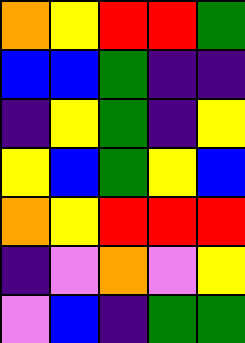[["orange", "yellow", "red", "red", "green"], ["blue", "blue", "green", "indigo", "indigo"], ["indigo", "yellow", "green", "indigo", "yellow"], ["yellow", "blue", "green", "yellow", "blue"], ["orange", "yellow", "red", "red", "red"], ["indigo", "violet", "orange", "violet", "yellow"], ["violet", "blue", "indigo", "green", "green"]]